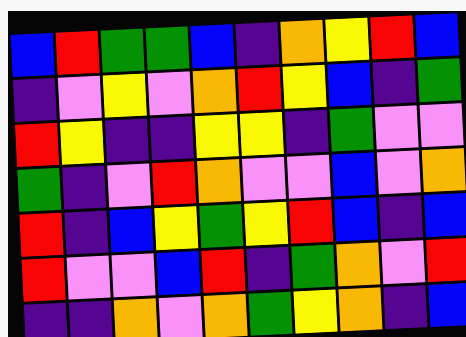[["blue", "red", "green", "green", "blue", "indigo", "orange", "yellow", "red", "blue"], ["indigo", "violet", "yellow", "violet", "orange", "red", "yellow", "blue", "indigo", "green"], ["red", "yellow", "indigo", "indigo", "yellow", "yellow", "indigo", "green", "violet", "violet"], ["green", "indigo", "violet", "red", "orange", "violet", "violet", "blue", "violet", "orange"], ["red", "indigo", "blue", "yellow", "green", "yellow", "red", "blue", "indigo", "blue"], ["red", "violet", "violet", "blue", "red", "indigo", "green", "orange", "violet", "red"], ["indigo", "indigo", "orange", "violet", "orange", "green", "yellow", "orange", "indigo", "blue"]]